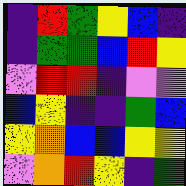[["indigo", "red", "green", "yellow", "blue", "indigo"], ["indigo", "green", "green", "blue", "red", "yellow"], ["violet", "red", "red", "indigo", "violet", "violet"], ["blue", "yellow", "indigo", "indigo", "green", "blue"], ["yellow", "orange", "blue", "blue", "yellow", "yellow"], ["violet", "orange", "red", "yellow", "indigo", "green"]]